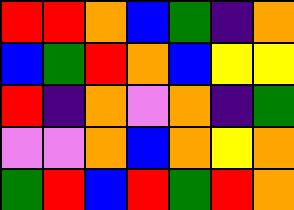[["red", "red", "orange", "blue", "green", "indigo", "orange"], ["blue", "green", "red", "orange", "blue", "yellow", "yellow"], ["red", "indigo", "orange", "violet", "orange", "indigo", "green"], ["violet", "violet", "orange", "blue", "orange", "yellow", "orange"], ["green", "red", "blue", "red", "green", "red", "orange"]]